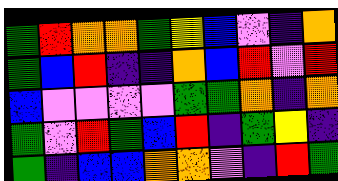[["green", "red", "orange", "orange", "green", "yellow", "blue", "violet", "indigo", "orange"], ["green", "blue", "red", "indigo", "indigo", "orange", "blue", "red", "violet", "red"], ["blue", "violet", "violet", "violet", "violet", "green", "green", "orange", "indigo", "orange"], ["green", "violet", "red", "green", "blue", "red", "indigo", "green", "yellow", "indigo"], ["green", "indigo", "blue", "blue", "orange", "orange", "violet", "indigo", "red", "green"]]